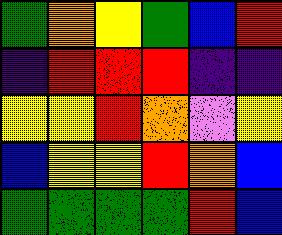[["green", "orange", "yellow", "green", "blue", "red"], ["indigo", "red", "red", "red", "indigo", "indigo"], ["yellow", "yellow", "red", "orange", "violet", "yellow"], ["blue", "yellow", "yellow", "red", "orange", "blue"], ["green", "green", "green", "green", "red", "blue"]]